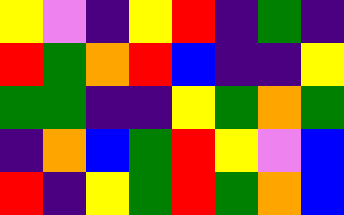[["yellow", "violet", "indigo", "yellow", "red", "indigo", "green", "indigo"], ["red", "green", "orange", "red", "blue", "indigo", "indigo", "yellow"], ["green", "green", "indigo", "indigo", "yellow", "green", "orange", "green"], ["indigo", "orange", "blue", "green", "red", "yellow", "violet", "blue"], ["red", "indigo", "yellow", "green", "red", "green", "orange", "blue"]]